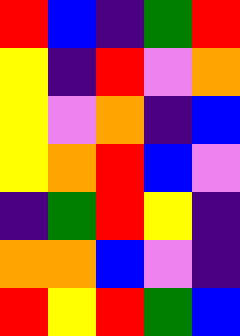[["red", "blue", "indigo", "green", "red"], ["yellow", "indigo", "red", "violet", "orange"], ["yellow", "violet", "orange", "indigo", "blue"], ["yellow", "orange", "red", "blue", "violet"], ["indigo", "green", "red", "yellow", "indigo"], ["orange", "orange", "blue", "violet", "indigo"], ["red", "yellow", "red", "green", "blue"]]